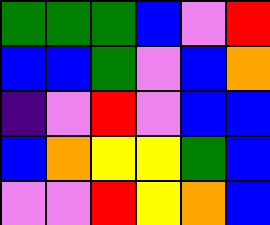[["green", "green", "green", "blue", "violet", "red"], ["blue", "blue", "green", "violet", "blue", "orange"], ["indigo", "violet", "red", "violet", "blue", "blue"], ["blue", "orange", "yellow", "yellow", "green", "blue"], ["violet", "violet", "red", "yellow", "orange", "blue"]]